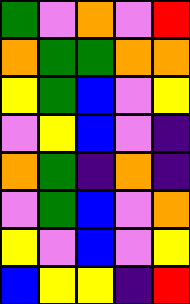[["green", "violet", "orange", "violet", "red"], ["orange", "green", "green", "orange", "orange"], ["yellow", "green", "blue", "violet", "yellow"], ["violet", "yellow", "blue", "violet", "indigo"], ["orange", "green", "indigo", "orange", "indigo"], ["violet", "green", "blue", "violet", "orange"], ["yellow", "violet", "blue", "violet", "yellow"], ["blue", "yellow", "yellow", "indigo", "red"]]